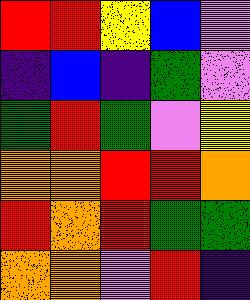[["red", "red", "yellow", "blue", "violet"], ["indigo", "blue", "indigo", "green", "violet"], ["green", "red", "green", "violet", "yellow"], ["orange", "orange", "red", "red", "orange"], ["red", "orange", "red", "green", "green"], ["orange", "orange", "violet", "red", "indigo"]]